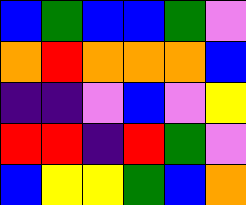[["blue", "green", "blue", "blue", "green", "violet"], ["orange", "red", "orange", "orange", "orange", "blue"], ["indigo", "indigo", "violet", "blue", "violet", "yellow"], ["red", "red", "indigo", "red", "green", "violet"], ["blue", "yellow", "yellow", "green", "blue", "orange"]]